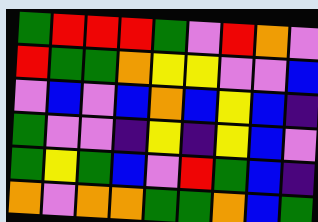[["green", "red", "red", "red", "green", "violet", "red", "orange", "violet"], ["red", "green", "green", "orange", "yellow", "yellow", "violet", "violet", "blue"], ["violet", "blue", "violet", "blue", "orange", "blue", "yellow", "blue", "indigo"], ["green", "violet", "violet", "indigo", "yellow", "indigo", "yellow", "blue", "violet"], ["green", "yellow", "green", "blue", "violet", "red", "green", "blue", "indigo"], ["orange", "violet", "orange", "orange", "green", "green", "orange", "blue", "green"]]